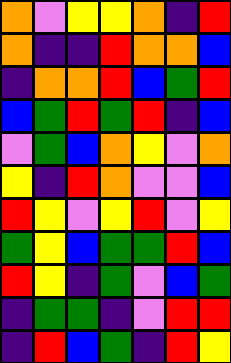[["orange", "violet", "yellow", "yellow", "orange", "indigo", "red"], ["orange", "indigo", "indigo", "red", "orange", "orange", "blue"], ["indigo", "orange", "orange", "red", "blue", "green", "red"], ["blue", "green", "red", "green", "red", "indigo", "blue"], ["violet", "green", "blue", "orange", "yellow", "violet", "orange"], ["yellow", "indigo", "red", "orange", "violet", "violet", "blue"], ["red", "yellow", "violet", "yellow", "red", "violet", "yellow"], ["green", "yellow", "blue", "green", "green", "red", "blue"], ["red", "yellow", "indigo", "green", "violet", "blue", "green"], ["indigo", "green", "green", "indigo", "violet", "red", "red"], ["indigo", "red", "blue", "green", "indigo", "red", "yellow"]]